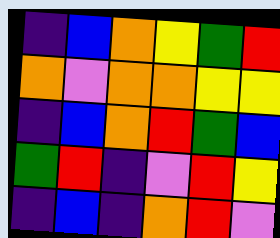[["indigo", "blue", "orange", "yellow", "green", "red"], ["orange", "violet", "orange", "orange", "yellow", "yellow"], ["indigo", "blue", "orange", "red", "green", "blue"], ["green", "red", "indigo", "violet", "red", "yellow"], ["indigo", "blue", "indigo", "orange", "red", "violet"]]